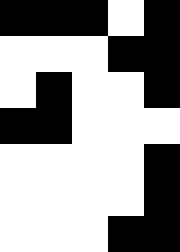[["black", "black", "black", "white", "black"], ["white", "white", "white", "black", "black"], ["white", "black", "white", "white", "black"], ["black", "black", "white", "white", "white"], ["white", "white", "white", "white", "black"], ["white", "white", "white", "white", "black"], ["white", "white", "white", "black", "black"]]